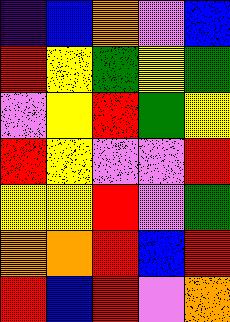[["indigo", "blue", "orange", "violet", "blue"], ["red", "yellow", "green", "yellow", "green"], ["violet", "yellow", "red", "green", "yellow"], ["red", "yellow", "violet", "violet", "red"], ["yellow", "yellow", "red", "violet", "green"], ["orange", "orange", "red", "blue", "red"], ["red", "blue", "red", "violet", "orange"]]